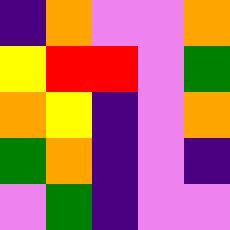[["indigo", "orange", "violet", "violet", "orange"], ["yellow", "red", "red", "violet", "green"], ["orange", "yellow", "indigo", "violet", "orange"], ["green", "orange", "indigo", "violet", "indigo"], ["violet", "green", "indigo", "violet", "violet"]]